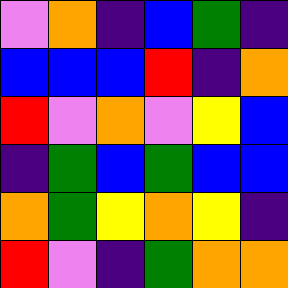[["violet", "orange", "indigo", "blue", "green", "indigo"], ["blue", "blue", "blue", "red", "indigo", "orange"], ["red", "violet", "orange", "violet", "yellow", "blue"], ["indigo", "green", "blue", "green", "blue", "blue"], ["orange", "green", "yellow", "orange", "yellow", "indigo"], ["red", "violet", "indigo", "green", "orange", "orange"]]